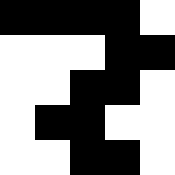[["black", "black", "black", "black", "white"], ["white", "white", "white", "black", "black"], ["white", "white", "black", "black", "white"], ["white", "black", "black", "white", "white"], ["white", "white", "black", "black", "white"]]